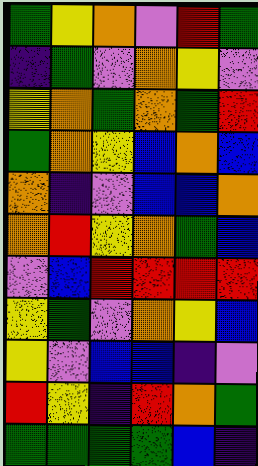[["green", "yellow", "orange", "violet", "red", "green"], ["indigo", "green", "violet", "orange", "yellow", "violet"], ["yellow", "orange", "green", "orange", "green", "red"], ["green", "orange", "yellow", "blue", "orange", "blue"], ["orange", "indigo", "violet", "blue", "blue", "orange"], ["orange", "red", "yellow", "orange", "green", "blue"], ["violet", "blue", "red", "red", "red", "red"], ["yellow", "green", "violet", "orange", "yellow", "blue"], ["yellow", "violet", "blue", "blue", "indigo", "violet"], ["red", "yellow", "indigo", "red", "orange", "green"], ["green", "green", "green", "green", "blue", "indigo"]]